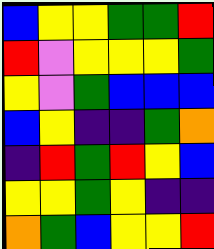[["blue", "yellow", "yellow", "green", "green", "red"], ["red", "violet", "yellow", "yellow", "yellow", "green"], ["yellow", "violet", "green", "blue", "blue", "blue"], ["blue", "yellow", "indigo", "indigo", "green", "orange"], ["indigo", "red", "green", "red", "yellow", "blue"], ["yellow", "yellow", "green", "yellow", "indigo", "indigo"], ["orange", "green", "blue", "yellow", "yellow", "red"]]